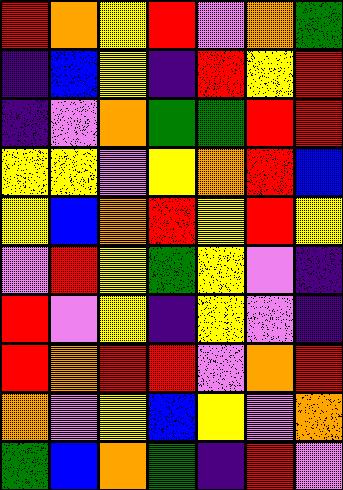[["red", "orange", "yellow", "red", "violet", "orange", "green"], ["indigo", "blue", "yellow", "indigo", "red", "yellow", "red"], ["indigo", "violet", "orange", "green", "green", "red", "red"], ["yellow", "yellow", "violet", "yellow", "orange", "red", "blue"], ["yellow", "blue", "orange", "red", "yellow", "red", "yellow"], ["violet", "red", "yellow", "green", "yellow", "violet", "indigo"], ["red", "violet", "yellow", "indigo", "yellow", "violet", "indigo"], ["red", "orange", "red", "red", "violet", "orange", "red"], ["orange", "violet", "yellow", "blue", "yellow", "violet", "orange"], ["green", "blue", "orange", "green", "indigo", "red", "violet"]]